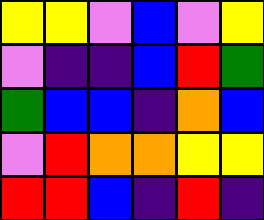[["yellow", "yellow", "violet", "blue", "violet", "yellow"], ["violet", "indigo", "indigo", "blue", "red", "green"], ["green", "blue", "blue", "indigo", "orange", "blue"], ["violet", "red", "orange", "orange", "yellow", "yellow"], ["red", "red", "blue", "indigo", "red", "indigo"]]